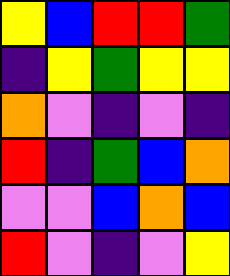[["yellow", "blue", "red", "red", "green"], ["indigo", "yellow", "green", "yellow", "yellow"], ["orange", "violet", "indigo", "violet", "indigo"], ["red", "indigo", "green", "blue", "orange"], ["violet", "violet", "blue", "orange", "blue"], ["red", "violet", "indigo", "violet", "yellow"]]